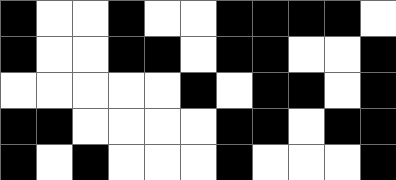[["black", "white", "white", "black", "white", "white", "black", "black", "black", "black", "white"], ["black", "white", "white", "black", "black", "white", "black", "black", "white", "white", "black"], ["white", "white", "white", "white", "white", "black", "white", "black", "black", "white", "black"], ["black", "black", "white", "white", "white", "white", "black", "black", "white", "black", "black"], ["black", "white", "black", "white", "white", "white", "black", "white", "white", "white", "black"]]